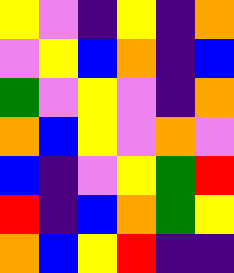[["yellow", "violet", "indigo", "yellow", "indigo", "orange"], ["violet", "yellow", "blue", "orange", "indigo", "blue"], ["green", "violet", "yellow", "violet", "indigo", "orange"], ["orange", "blue", "yellow", "violet", "orange", "violet"], ["blue", "indigo", "violet", "yellow", "green", "red"], ["red", "indigo", "blue", "orange", "green", "yellow"], ["orange", "blue", "yellow", "red", "indigo", "indigo"]]